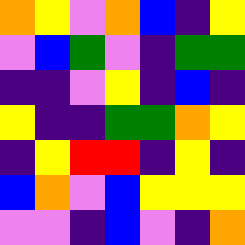[["orange", "yellow", "violet", "orange", "blue", "indigo", "yellow"], ["violet", "blue", "green", "violet", "indigo", "green", "green"], ["indigo", "indigo", "violet", "yellow", "indigo", "blue", "indigo"], ["yellow", "indigo", "indigo", "green", "green", "orange", "yellow"], ["indigo", "yellow", "red", "red", "indigo", "yellow", "indigo"], ["blue", "orange", "violet", "blue", "yellow", "yellow", "yellow"], ["violet", "violet", "indigo", "blue", "violet", "indigo", "orange"]]